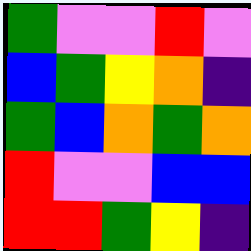[["green", "violet", "violet", "red", "violet"], ["blue", "green", "yellow", "orange", "indigo"], ["green", "blue", "orange", "green", "orange"], ["red", "violet", "violet", "blue", "blue"], ["red", "red", "green", "yellow", "indigo"]]